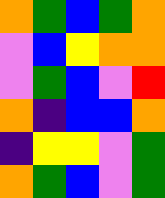[["orange", "green", "blue", "green", "orange"], ["violet", "blue", "yellow", "orange", "orange"], ["violet", "green", "blue", "violet", "red"], ["orange", "indigo", "blue", "blue", "orange"], ["indigo", "yellow", "yellow", "violet", "green"], ["orange", "green", "blue", "violet", "green"]]